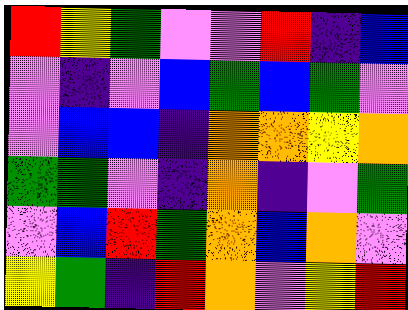[["red", "yellow", "green", "violet", "violet", "red", "indigo", "blue"], ["violet", "indigo", "violet", "blue", "green", "blue", "green", "violet"], ["violet", "blue", "blue", "indigo", "orange", "orange", "yellow", "orange"], ["green", "green", "violet", "indigo", "orange", "indigo", "violet", "green"], ["violet", "blue", "red", "green", "orange", "blue", "orange", "violet"], ["yellow", "green", "indigo", "red", "orange", "violet", "yellow", "red"]]